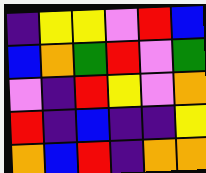[["indigo", "yellow", "yellow", "violet", "red", "blue"], ["blue", "orange", "green", "red", "violet", "green"], ["violet", "indigo", "red", "yellow", "violet", "orange"], ["red", "indigo", "blue", "indigo", "indigo", "yellow"], ["orange", "blue", "red", "indigo", "orange", "orange"]]